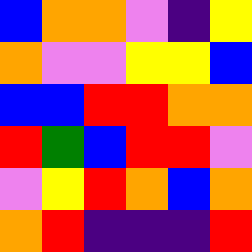[["blue", "orange", "orange", "violet", "indigo", "yellow"], ["orange", "violet", "violet", "yellow", "yellow", "blue"], ["blue", "blue", "red", "red", "orange", "orange"], ["red", "green", "blue", "red", "red", "violet"], ["violet", "yellow", "red", "orange", "blue", "orange"], ["orange", "red", "indigo", "indigo", "indigo", "red"]]